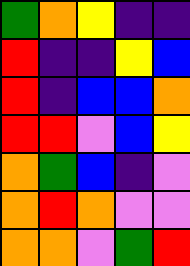[["green", "orange", "yellow", "indigo", "indigo"], ["red", "indigo", "indigo", "yellow", "blue"], ["red", "indigo", "blue", "blue", "orange"], ["red", "red", "violet", "blue", "yellow"], ["orange", "green", "blue", "indigo", "violet"], ["orange", "red", "orange", "violet", "violet"], ["orange", "orange", "violet", "green", "red"]]